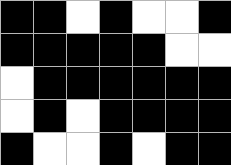[["black", "black", "white", "black", "white", "white", "black"], ["black", "black", "black", "black", "black", "white", "white"], ["white", "black", "black", "black", "black", "black", "black"], ["white", "black", "white", "black", "black", "black", "black"], ["black", "white", "white", "black", "white", "black", "black"]]